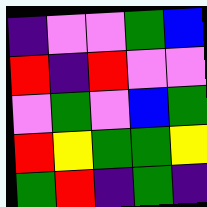[["indigo", "violet", "violet", "green", "blue"], ["red", "indigo", "red", "violet", "violet"], ["violet", "green", "violet", "blue", "green"], ["red", "yellow", "green", "green", "yellow"], ["green", "red", "indigo", "green", "indigo"]]